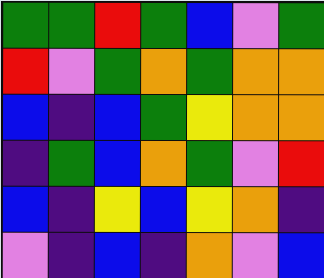[["green", "green", "red", "green", "blue", "violet", "green"], ["red", "violet", "green", "orange", "green", "orange", "orange"], ["blue", "indigo", "blue", "green", "yellow", "orange", "orange"], ["indigo", "green", "blue", "orange", "green", "violet", "red"], ["blue", "indigo", "yellow", "blue", "yellow", "orange", "indigo"], ["violet", "indigo", "blue", "indigo", "orange", "violet", "blue"]]